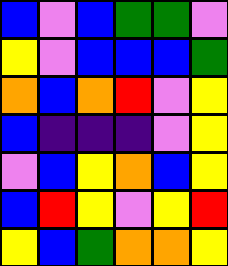[["blue", "violet", "blue", "green", "green", "violet"], ["yellow", "violet", "blue", "blue", "blue", "green"], ["orange", "blue", "orange", "red", "violet", "yellow"], ["blue", "indigo", "indigo", "indigo", "violet", "yellow"], ["violet", "blue", "yellow", "orange", "blue", "yellow"], ["blue", "red", "yellow", "violet", "yellow", "red"], ["yellow", "blue", "green", "orange", "orange", "yellow"]]